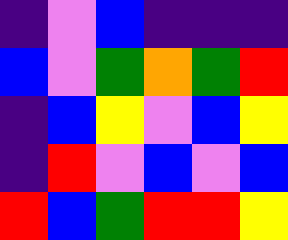[["indigo", "violet", "blue", "indigo", "indigo", "indigo"], ["blue", "violet", "green", "orange", "green", "red"], ["indigo", "blue", "yellow", "violet", "blue", "yellow"], ["indigo", "red", "violet", "blue", "violet", "blue"], ["red", "blue", "green", "red", "red", "yellow"]]